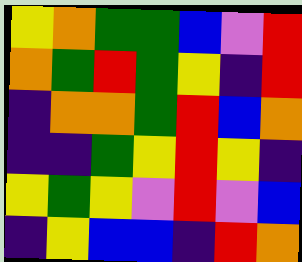[["yellow", "orange", "green", "green", "blue", "violet", "red"], ["orange", "green", "red", "green", "yellow", "indigo", "red"], ["indigo", "orange", "orange", "green", "red", "blue", "orange"], ["indigo", "indigo", "green", "yellow", "red", "yellow", "indigo"], ["yellow", "green", "yellow", "violet", "red", "violet", "blue"], ["indigo", "yellow", "blue", "blue", "indigo", "red", "orange"]]